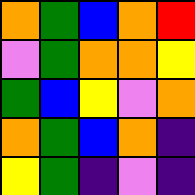[["orange", "green", "blue", "orange", "red"], ["violet", "green", "orange", "orange", "yellow"], ["green", "blue", "yellow", "violet", "orange"], ["orange", "green", "blue", "orange", "indigo"], ["yellow", "green", "indigo", "violet", "indigo"]]